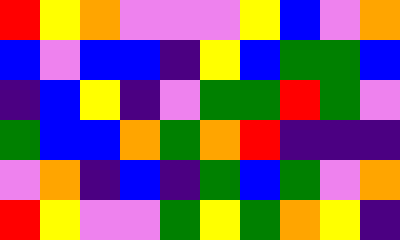[["red", "yellow", "orange", "violet", "violet", "violet", "yellow", "blue", "violet", "orange"], ["blue", "violet", "blue", "blue", "indigo", "yellow", "blue", "green", "green", "blue"], ["indigo", "blue", "yellow", "indigo", "violet", "green", "green", "red", "green", "violet"], ["green", "blue", "blue", "orange", "green", "orange", "red", "indigo", "indigo", "indigo"], ["violet", "orange", "indigo", "blue", "indigo", "green", "blue", "green", "violet", "orange"], ["red", "yellow", "violet", "violet", "green", "yellow", "green", "orange", "yellow", "indigo"]]